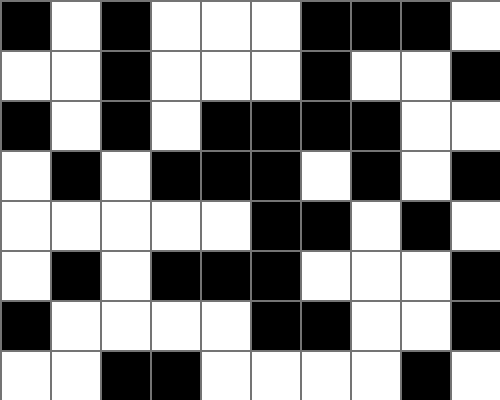[["black", "white", "black", "white", "white", "white", "black", "black", "black", "white"], ["white", "white", "black", "white", "white", "white", "black", "white", "white", "black"], ["black", "white", "black", "white", "black", "black", "black", "black", "white", "white"], ["white", "black", "white", "black", "black", "black", "white", "black", "white", "black"], ["white", "white", "white", "white", "white", "black", "black", "white", "black", "white"], ["white", "black", "white", "black", "black", "black", "white", "white", "white", "black"], ["black", "white", "white", "white", "white", "black", "black", "white", "white", "black"], ["white", "white", "black", "black", "white", "white", "white", "white", "black", "white"]]